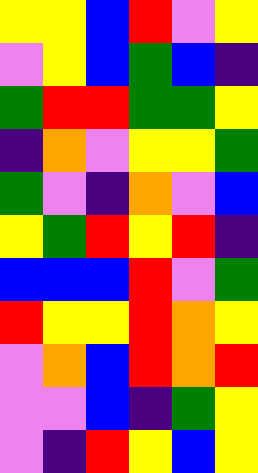[["yellow", "yellow", "blue", "red", "violet", "yellow"], ["violet", "yellow", "blue", "green", "blue", "indigo"], ["green", "red", "red", "green", "green", "yellow"], ["indigo", "orange", "violet", "yellow", "yellow", "green"], ["green", "violet", "indigo", "orange", "violet", "blue"], ["yellow", "green", "red", "yellow", "red", "indigo"], ["blue", "blue", "blue", "red", "violet", "green"], ["red", "yellow", "yellow", "red", "orange", "yellow"], ["violet", "orange", "blue", "red", "orange", "red"], ["violet", "violet", "blue", "indigo", "green", "yellow"], ["violet", "indigo", "red", "yellow", "blue", "yellow"]]